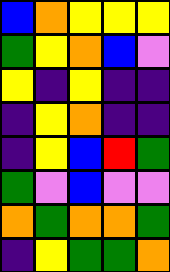[["blue", "orange", "yellow", "yellow", "yellow"], ["green", "yellow", "orange", "blue", "violet"], ["yellow", "indigo", "yellow", "indigo", "indigo"], ["indigo", "yellow", "orange", "indigo", "indigo"], ["indigo", "yellow", "blue", "red", "green"], ["green", "violet", "blue", "violet", "violet"], ["orange", "green", "orange", "orange", "green"], ["indigo", "yellow", "green", "green", "orange"]]